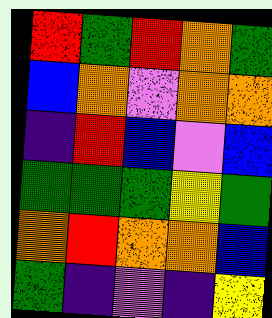[["red", "green", "red", "orange", "green"], ["blue", "orange", "violet", "orange", "orange"], ["indigo", "red", "blue", "violet", "blue"], ["green", "green", "green", "yellow", "green"], ["orange", "red", "orange", "orange", "blue"], ["green", "indigo", "violet", "indigo", "yellow"]]